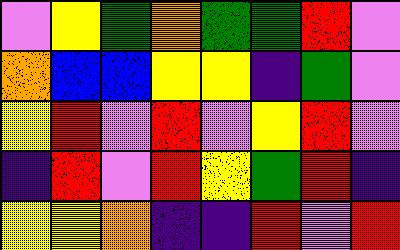[["violet", "yellow", "green", "orange", "green", "green", "red", "violet"], ["orange", "blue", "blue", "yellow", "yellow", "indigo", "green", "violet"], ["yellow", "red", "violet", "red", "violet", "yellow", "red", "violet"], ["indigo", "red", "violet", "red", "yellow", "green", "red", "indigo"], ["yellow", "yellow", "orange", "indigo", "indigo", "red", "violet", "red"]]